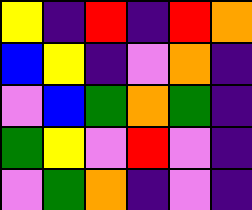[["yellow", "indigo", "red", "indigo", "red", "orange"], ["blue", "yellow", "indigo", "violet", "orange", "indigo"], ["violet", "blue", "green", "orange", "green", "indigo"], ["green", "yellow", "violet", "red", "violet", "indigo"], ["violet", "green", "orange", "indigo", "violet", "indigo"]]